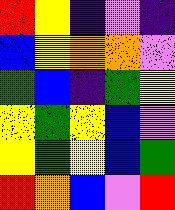[["red", "yellow", "indigo", "violet", "indigo"], ["blue", "yellow", "orange", "orange", "violet"], ["green", "blue", "indigo", "green", "yellow"], ["yellow", "green", "yellow", "blue", "violet"], ["yellow", "green", "yellow", "blue", "green"], ["red", "orange", "blue", "violet", "red"]]